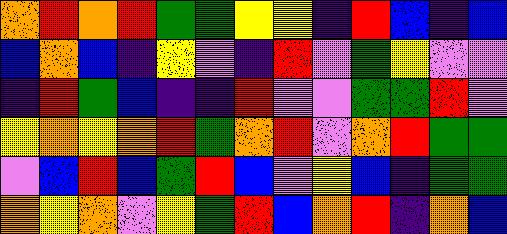[["orange", "red", "orange", "red", "green", "green", "yellow", "yellow", "indigo", "red", "blue", "indigo", "blue"], ["blue", "orange", "blue", "indigo", "yellow", "violet", "indigo", "red", "violet", "green", "yellow", "violet", "violet"], ["indigo", "red", "green", "blue", "indigo", "indigo", "red", "violet", "violet", "green", "green", "red", "violet"], ["yellow", "orange", "yellow", "orange", "red", "green", "orange", "red", "violet", "orange", "red", "green", "green"], ["violet", "blue", "red", "blue", "green", "red", "blue", "violet", "yellow", "blue", "indigo", "green", "green"], ["orange", "yellow", "orange", "violet", "yellow", "green", "red", "blue", "orange", "red", "indigo", "orange", "blue"]]